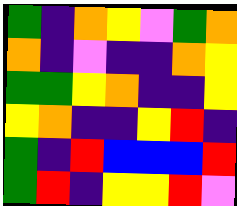[["green", "indigo", "orange", "yellow", "violet", "green", "orange"], ["orange", "indigo", "violet", "indigo", "indigo", "orange", "yellow"], ["green", "green", "yellow", "orange", "indigo", "indigo", "yellow"], ["yellow", "orange", "indigo", "indigo", "yellow", "red", "indigo"], ["green", "indigo", "red", "blue", "blue", "blue", "red"], ["green", "red", "indigo", "yellow", "yellow", "red", "violet"]]